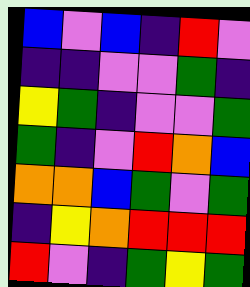[["blue", "violet", "blue", "indigo", "red", "violet"], ["indigo", "indigo", "violet", "violet", "green", "indigo"], ["yellow", "green", "indigo", "violet", "violet", "green"], ["green", "indigo", "violet", "red", "orange", "blue"], ["orange", "orange", "blue", "green", "violet", "green"], ["indigo", "yellow", "orange", "red", "red", "red"], ["red", "violet", "indigo", "green", "yellow", "green"]]